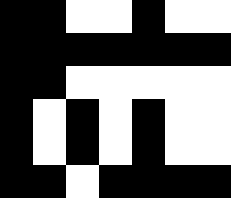[["black", "black", "white", "white", "black", "white", "white"], ["black", "black", "black", "black", "black", "black", "black"], ["black", "black", "white", "white", "white", "white", "white"], ["black", "white", "black", "white", "black", "white", "white"], ["black", "white", "black", "white", "black", "white", "white"], ["black", "black", "white", "black", "black", "black", "black"]]